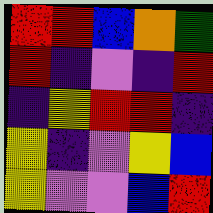[["red", "red", "blue", "orange", "green"], ["red", "indigo", "violet", "indigo", "red"], ["indigo", "yellow", "red", "red", "indigo"], ["yellow", "indigo", "violet", "yellow", "blue"], ["yellow", "violet", "violet", "blue", "red"]]